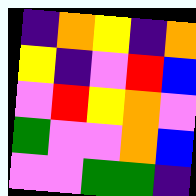[["indigo", "orange", "yellow", "indigo", "orange"], ["yellow", "indigo", "violet", "red", "blue"], ["violet", "red", "yellow", "orange", "violet"], ["green", "violet", "violet", "orange", "blue"], ["violet", "violet", "green", "green", "indigo"]]